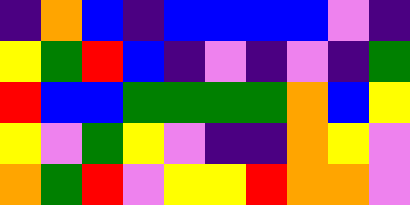[["indigo", "orange", "blue", "indigo", "blue", "blue", "blue", "blue", "violet", "indigo"], ["yellow", "green", "red", "blue", "indigo", "violet", "indigo", "violet", "indigo", "green"], ["red", "blue", "blue", "green", "green", "green", "green", "orange", "blue", "yellow"], ["yellow", "violet", "green", "yellow", "violet", "indigo", "indigo", "orange", "yellow", "violet"], ["orange", "green", "red", "violet", "yellow", "yellow", "red", "orange", "orange", "violet"]]